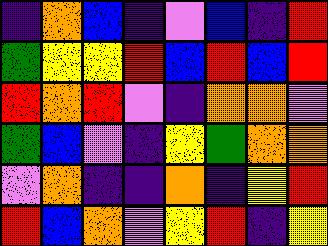[["indigo", "orange", "blue", "indigo", "violet", "blue", "indigo", "red"], ["green", "yellow", "yellow", "red", "blue", "red", "blue", "red"], ["red", "orange", "red", "violet", "indigo", "orange", "orange", "violet"], ["green", "blue", "violet", "indigo", "yellow", "green", "orange", "orange"], ["violet", "orange", "indigo", "indigo", "orange", "indigo", "yellow", "red"], ["red", "blue", "orange", "violet", "yellow", "red", "indigo", "yellow"]]